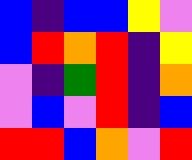[["blue", "indigo", "blue", "blue", "yellow", "violet"], ["blue", "red", "orange", "red", "indigo", "yellow"], ["violet", "indigo", "green", "red", "indigo", "orange"], ["violet", "blue", "violet", "red", "indigo", "blue"], ["red", "red", "blue", "orange", "violet", "red"]]